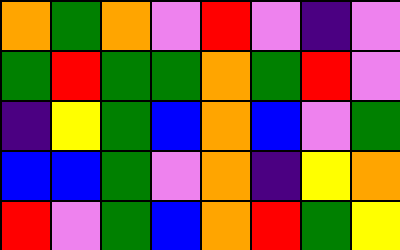[["orange", "green", "orange", "violet", "red", "violet", "indigo", "violet"], ["green", "red", "green", "green", "orange", "green", "red", "violet"], ["indigo", "yellow", "green", "blue", "orange", "blue", "violet", "green"], ["blue", "blue", "green", "violet", "orange", "indigo", "yellow", "orange"], ["red", "violet", "green", "blue", "orange", "red", "green", "yellow"]]